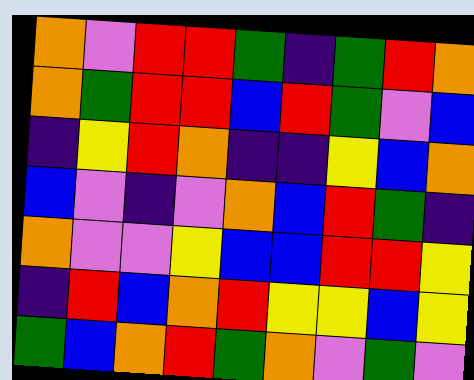[["orange", "violet", "red", "red", "green", "indigo", "green", "red", "orange"], ["orange", "green", "red", "red", "blue", "red", "green", "violet", "blue"], ["indigo", "yellow", "red", "orange", "indigo", "indigo", "yellow", "blue", "orange"], ["blue", "violet", "indigo", "violet", "orange", "blue", "red", "green", "indigo"], ["orange", "violet", "violet", "yellow", "blue", "blue", "red", "red", "yellow"], ["indigo", "red", "blue", "orange", "red", "yellow", "yellow", "blue", "yellow"], ["green", "blue", "orange", "red", "green", "orange", "violet", "green", "violet"]]